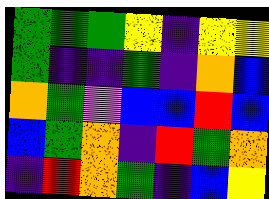[["green", "green", "green", "yellow", "indigo", "yellow", "yellow"], ["green", "indigo", "indigo", "green", "indigo", "orange", "blue"], ["orange", "green", "violet", "blue", "blue", "red", "blue"], ["blue", "green", "orange", "indigo", "red", "green", "orange"], ["indigo", "red", "orange", "green", "indigo", "blue", "yellow"]]